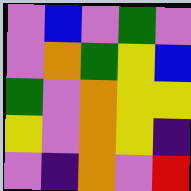[["violet", "blue", "violet", "green", "violet"], ["violet", "orange", "green", "yellow", "blue"], ["green", "violet", "orange", "yellow", "yellow"], ["yellow", "violet", "orange", "yellow", "indigo"], ["violet", "indigo", "orange", "violet", "red"]]